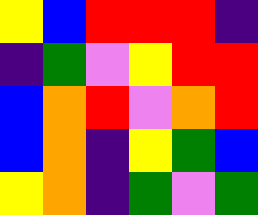[["yellow", "blue", "red", "red", "red", "indigo"], ["indigo", "green", "violet", "yellow", "red", "red"], ["blue", "orange", "red", "violet", "orange", "red"], ["blue", "orange", "indigo", "yellow", "green", "blue"], ["yellow", "orange", "indigo", "green", "violet", "green"]]